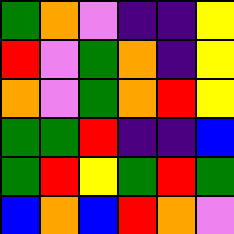[["green", "orange", "violet", "indigo", "indigo", "yellow"], ["red", "violet", "green", "orange", "indigo", "yellow"], ["orange", "violet", "green", "orange", "red", "yellow"], ["green", "green", "red", "indigo", "indigo", "blue"], ["green", "red", "yellow", "green", "red", "green"], ["blue", "orange", "blue", "red", "orange", "violet"]]